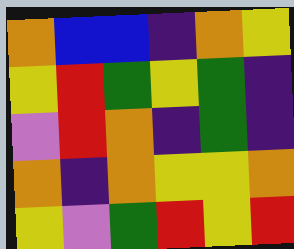[["orange", "blue", "blue", "indigo", "orange", "yellow"], ["yellow", "red", "green", "yellow", "green", "indigo"], ["violet", "red", "orange", "indigo", "green", "indigo"], ["orange", "indigo", "orange", "yellow", "yellow", "orange"], ["yellow", "violet", "green", "red", "yellow", "red"]]